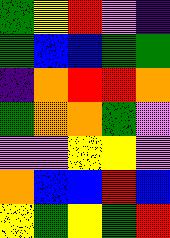[["green", "yellow", "red", "violet", "indigo"], ["green", "blue", "blue", "green", "green"], ["indigo", "orange", "red", "red", "orange"], ["green", "orange", "orange", "green", "violet"], ["violet", "violet", "yellow", "yellow", "violet"], ["orange", "blue", "blue", "red", "blue"], ["yellow", "green", "yellow", "green", "red"]]